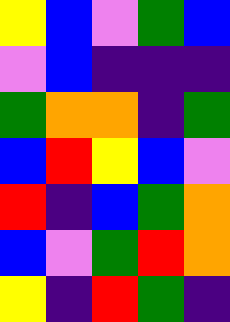[["yellow", "blue", "violet", "green", "blue"], ["violet", "blue", "indigo", "indigo", "indigo"], ["green", "orange", "orange", "indigo", "green"], ["blue", "red", "yellow", "blue", "violet"], ["red", "indigo", "blue", "green", "orange"], ["blue", "violet", "green", "red", "orange"], ["yellow", "indigo", "red", "green", "indigo"]]